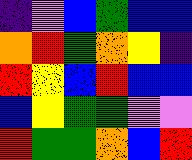[["indigo", "violet", "blue", "green", "blue", "blue"], ["orange", "red", "green", "orange", "yellow", "indigo"], ["red", "yellow", "blue", "red", "blue", "blue"], ["blue", "yellow", "green", "green", "violet", "violet"], ["red", "green", "green", "orange", "blue", "red"]]